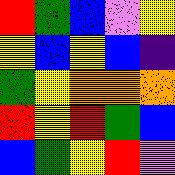[["red", "green", "blue", "violet", "yellow"], ["yellow", "blue", "yellow", "blue", "indigo"], ["green", "yellow", "orange", "orange", "orange"], ["red", "yellow", "red", "green", "blue"], ["blue", "green", "yellow", "red", "violet"]]